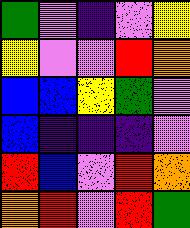[["green", "violet", "indigo", "violet", "yellow"], ["yellow", "violet", "violet", "red", "orange"], ["blue", "blue", "yellow", "green", "violet"], ["blue", "indigo", "indigo", "indigo", "violet"], ["red", "blue", "violet", "red", "orange"], ["orange", "red", "violet", "red", "green"]]